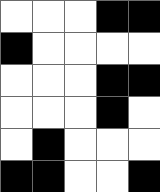[["white", "white", "white", "black", "black"], ["black", "white", "white", "white", "white"], ["white", "white", "white", "black", "black"], ["white", "white", "white", "black", "white"], ["white", "black", "white", "white", "white"], ["black", "black", "white", "white", "black"]]